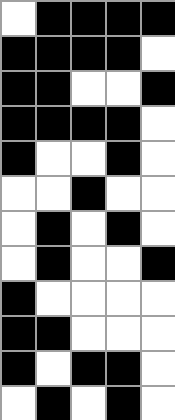[["white", "black", "black", "black", "black"], ["black", "black", "black", "black", "white"], ["black", "black", "white", "white", "black"], ["black", "black", "black", "black", "white"], ["black", "white", "white", "black", "white"], ["white", "white", "black", "white", "white"], ["white", "black", "white", "black", "white"], ["white", "black", "white", "white", "black"], ["black", "white", "white", "white", "white"], ["black", "black", "white", "white", "white"], ["black", "white", "black", "black", "white"], ["white", "black", "white", "black", "white"]]